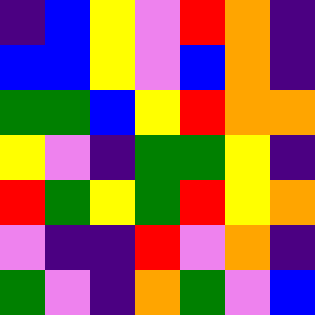[["indigo", "blue", "yellow", "violet", "red", "orange", "indigo"], ["blue", "blue", "yellow", "violet", "blue", "orange", "indigo"], ["green", "green", "blue", "yellow", "red", "orange", "orange"], ["yellow", "violet", "indigo", "green", "green", "yellow", "indigo"], ["red", "green", "yellow", "green", "red", "yellow", "orange"], ["violet", "indigo", "indigo", "red", "violet", "orange", "indigo"], ["green", "violet", "indigo", "orange", "green", "violet", "blue"]]